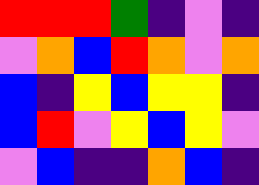[["red", "red", "red", "green", "indigo", "violet", "indigo"], ["violet", "orange", "blue", "red", "orange", "violet", "orange"], ["blue", "indigo", "yellow", "blue", "yellow", "yellow", "indigo"], ["blue", "red", "violet", "yellow", "blue", "yellow", "violet"], ["violet", "blue", "indigo", "indigo", "orange", "blue", "indigo"]]